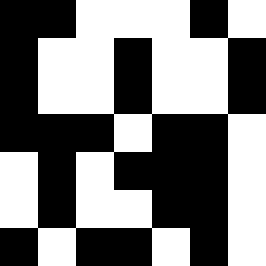[["black", "black", "white", "white", "white", "black", "white"], ["black", "white", "white", "black", "white", "white", "black"], ["black", "white", "white", "black", "white", "white", "black"], ["black", "black", "black", "white", "black", "black", "white"], ["white", "black", "white", "black", "black", "black", "white"], ["white", "black", "white", "white", "black", "black", "white"], ["black", "white", "black", "black", "white", "black", "white"]]